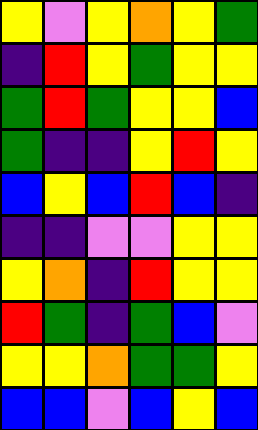[["yellow", "violet", "yellow", "orange", "yellow", "green"], ["indigo", "red", "yellow", "green", "yellow", "yellow"], ["green", "red", "green", "yellow", "yellow", "blue"], ["green", "indigo", "indigo", "yellow", "red", "yellow"], ["blue", "yellow", "blue", "red", "blue", "indigo"], ["indigo", "indigo", "violet", "violet", "yellow", "yellow"], ["yellow", "orange", "indigo", "red", "yellow", "yellow"], ["red", "green", "indigo", "green", "blue", "violet"], ["yellow", "yellow", "orange", "green", "green", "yellow"], ["blue", "blue", "violet", "blue", "yellow", "blue"]]